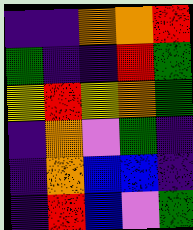[["indigo", "indigo", "orange", "orange", "red"], ["green", "indigo", "indigo", "red", "green"], ["yellow", "red", "yellow", "orange", "green"], ["indigo", "orange", "violet", "green", "indigo"], ["indigo", "orange", "blue", "blue", "indigo"], ["indigo", "red", "blue", "violet", "green"]]